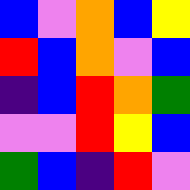[["blue", "violet", "orange", "blue", "yellow"], ["red", "blue", "orange", "violet", "blue"], ["indigo", "blue", "red", "orange", "green"], ["violet", "violet", "red", "yellow", "blue"], ["green", "blue", "indigo", "red", "violet"]]